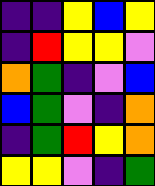[["indigo", "indigo", "yellow", "blue", "yellow"], ["indigo", "red", "yellow", "yellow", "violet"], ["orange", "green", "indigo", "violet", "blue"], ["blue", "green", "violet", "indigo", "orange"], ["indigo", "green", "red", "yellow", "orange"], ["yellow", "yellow", "violet", "indigo", "green"]]